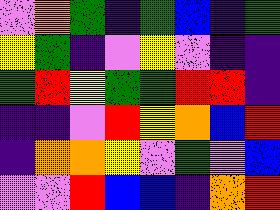[["violet", "orange", "green", "indigo", "green", "blue", "indigo", "green"], ["yellow", "green", "indigo", "violet", "yellow", "violet", "indigo", "indigo"], ["green", "red", "yellow", "green", "green", "red", "red", "indigo"], ["indigo", "indigo", "violet", "red", "yellow", "orange", "blue", "red"], ["indigo", "orange", "orange", "yellow", "violet", "green", "violet", "blue"], ["violet", "violet", "red", "blue", "blue", "indigo", "orange", "red"]]